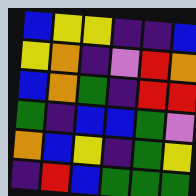[["blue", "yellow", "yellow", "indigo", "indigo", "blue"], ["yellow", "orange", "indigo", "violet", "red", "orange"], ["blue", "orange", "green", "indigo", "red", "red"], ["green", "indigo", "blue", "blue", "green", "violet"], ["orange", "blue", "yellow", "indigo", "green", "yellow"], ["indigo", "red", "blue", "green", "green", "green"]]